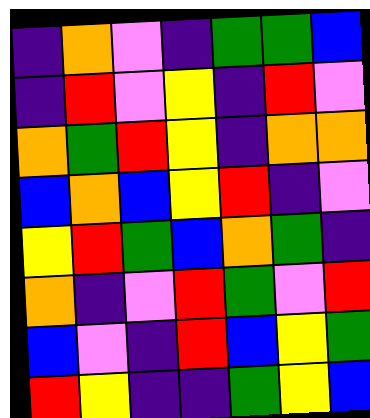[["indigo", "orange", "violet", "indigo", "green", "green", "blue"], ["indigo", "red", "violet", "yellow", "indigo", "red", "violet"], ["orange", "green", "red", "yellow", "indigo", "orange", "orange"], ["blue", "orange", "blue", "yellow", "red", "indigo", "violet"], ["yellow", "red", "green", "blue", "orange", "green", "indigo"], ["orange", "indigo", "violet", "red", "green", "violet", "red"], ["blue", "violet", "indigo", "red", "blue", "yellow", "green"], ["red", "yellow", "indigo", "indigo", "green", "yellow", "blue"]]